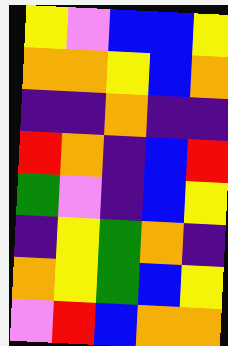[["yellow", "violet", "blue", "blue", "yellow"], ["orange", "orange", "yellow", "blue", "orange"], ["indigo", "indigo", "orange", "indigo", "indigo"], ["red", "orange", "indigo", "blue", "red"], ["green", "violet", "indigo", "blue", "yellow"], ["indigo", "yellow", "green", "orange", "indigo"], ["orange", "yellow", "green", "blue", "yellow"], ["violet", "red", "blue", "orange", "orange"]]